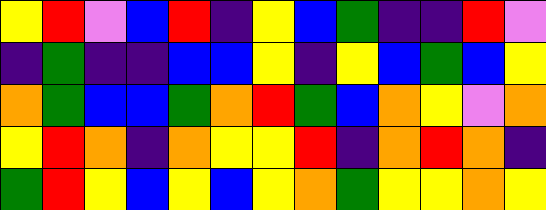[["yellow", "red", "violet", "blue", "red", "indigo", "yellow", "blue", "green", "indigo", "indigo", "red", "violet"], ["indigo", "green", "indigo", "indigo", "blue", "blue", "yellow", "indigo", "yellow", "blue", "green", "blue", "yellow"], ["orange", "green", "blue", "blue", "green", "orange", "red", "green", "blue", "orange", "yellow", "violet", "orange"], ["yellow", "red", "orange", "indigo", "orange", "yellow", "yellow", "red", "indigo", "orange", "red", "orange", "indigo"], ["green", "red", "yellow", "blue", "yellow", "blue", "yellow", "orange", "green", "yellow", "yellow", "orange", "yellow"]]